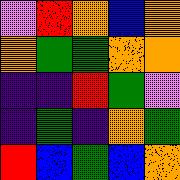[["violet", "red", "orange", "blue", "orange"], ["orange", "green", "green", "orange", "orange"], ["indigo", "indigo", "red", "green", "violet"], ["indigo", "green", "indigo", "orange", "green"], ["red", "blue", "green", "blue", "orange"]]